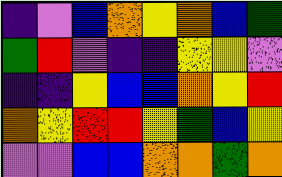[["indigo", "violet", "blue", "orange", "yellow", "orange", "blue", "green"], ["green", "red", "violet", "indigo", "indigo", "yellow", "yellow", "violet"], ["indigo", "indigo", "yellow", "blue", "blue", "orange", "yellow", "red"], ["orange", "yellow", "red", "red", "yellow", "green", "blue", "yellow"], ["violet", "violet", "blue", "blue", "orange", "orange", "green", "orange"]]